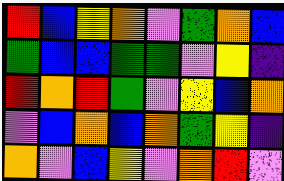[["red", "blue", "yellow", "orange", "violet", "green", "orange", "blue"], ["green", "blue", "blue", "green", "green", "violet", "yellow", "indigo"], ["red", "orange", "red", "green", "violet", "yellow", "blue", "orange"], ["violet", "blue", "orange", "blue", "orange", "green", "yellow", "indigo"], ["orange", "violet", "blue", "yellow", "violet", "orange", "red", "violet"]]